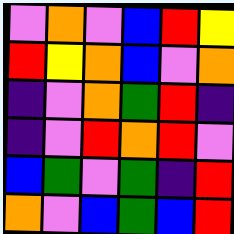[["violet", "orange", "violet", "blue", "red", "yellow"], ["red", "yellow", "orange", "blue", "violet", "orange"], ["indigo", "violet", "orange", "green", "red", "indigo"], ["indigo", "violet", "red", "orange", "red", "violet"], ["blue", "green", "violet", "green", "indigo", "red"], ["orange", "violet", "blue", "green", "blue", "red"]]